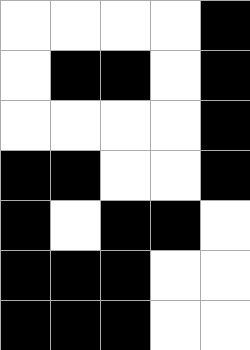[["white", "white", "white", "white", "black"], ["white", "black", "black", "white", "black"], ["white", "white", "white", "white", "black"], ["black", "black", "white", "white", "black"], ["black", "white", "black", "black", "white"], ["black", "black", "black", "white", "white"], ["black", "black", "black", "white", "white"]]